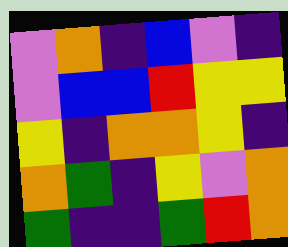[["violet", "orange", "indigo", "blue", "violet", "indigo"], ["violet", "blue", "blue", "red", "yellow", "yellow"], ["yellow", "indigo", "orange", "orange", "yellow", "indigo"], ["orange", "green", "indigo", "yellow", "violet", "orange"], ["green", "indigo", "indigo", "green", "red", "orange"]]